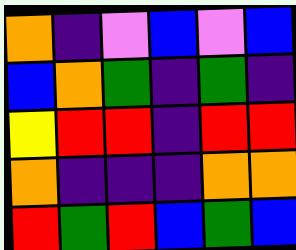[["orange", "indigo", "violet", "blue", "violet", "blue"], ["blue", "orange", "green", "indigo", "green", "indigo"], ["yellow", "red", "red", "indigo", "red", "red"], ["orange", "indigo", "indigo", "indigo", "orange", "orange"], ["red", "green", "red", "blue", "green", "blue"]]